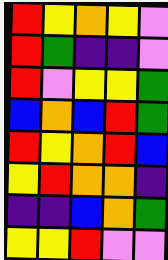[["red", "yellow", "orange", "yellow", "violet"], ["red", "green", "indigo", "indigo", "violet"], ["red", "violet", "yellow", "yellow", "green"], ["blue", "orange", "blue", "red", "green"], ["red", "yellow", "orange", "red", "blue"], ["yellow", "red", "orange", "orange", "indigo"], ["indigo", "indigo", "blue", "orange", "green"], ["yellow", "yellow", "red", "violet", "violet"]]